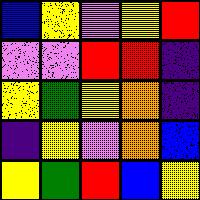[["blue", "yellow", "violet", "yellow", "red"], ["violet", "violet", "red", "red", "indigo"], ["yellow", "green", "yellow", "orange", "indigo"], ["indigo", "yellow", "violet", "orange", "blue"], ["yellow", "green", "red", "blue", "yellow"]]